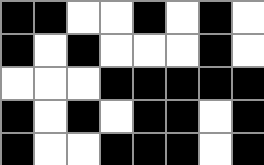[["black", "black", "white", "white", "black", "white", "black", "white"], ["black", "white", "black", "white", "white", "white", "black", "white"], ["white", "white", "white", "black", "black", "black", "black", "black"], ["black", "white", "black", "white", "black", "black", "white", "black"], ["black", "white", "white", "black", "black", "black", "white", "black"]]